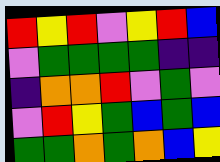[["red", "yellow", "red", "violet", "yellow", "red", "blue"], ["violet", "green", "green", "green", "green", "indigo", "indigo"], ["indigo", "orange", "orange", "red", "violet", "green", "violet"], ["violet", "red", "yellow", "green", "blue", "green", "blue"], ["green", "green", "orange", "green", "orange", "blue", "yellow"]]